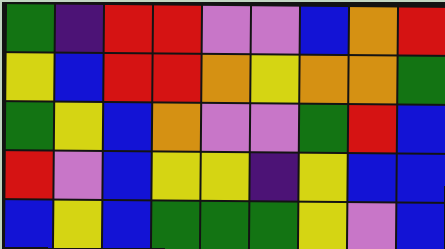[["green", "indigo", "red", "red", "violet", "violet", "blue", "orange", "red"], ["yellow", "blue", "red", "red", "orange", "yellow", "orange", "orange", "green"], ["green", "yellow", "blue", "orange", "violet", "violet", "green", "red", "blue"], ["red", "violet", "blue", "yellow", "yellow", "indigo", "yellow", "blue", "blue"], ["blue", "yellow", "blue", "green", "green", "green", "yellow", "violet", "blue"]]